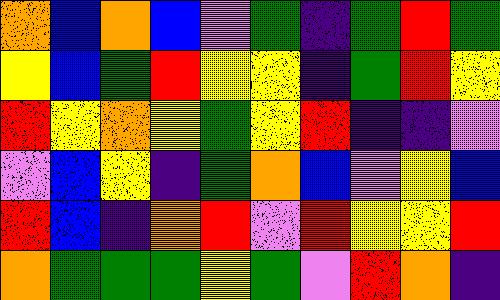[["orange", "blue", "orange", "blue", "violet", "green", "indigo", "green", "red", "green"], ["yellow", "blue", "green", "red", "yellow", "yellow", "indigo", "green", "red", "yellow"], ["red", "yellow", "orange", "yellow", "green", "yellow", "red", "indigo", "indigo", "violet"], ["violet", "blue", "yellow", "indigo", "green", "orange", "blue", "violet", "yellow", "blue"], ["red", "blue", "indigo", "orange", "red", "violet", "red", "yellow", "yellow", "red"], ["orange", "green", "green", "green", "yellow", "green", "violet", "red", "orange", "indigo"]]